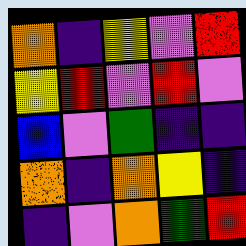[["orange", "indigo", "yellow", "violet", "red"], ["yellow", "red", "violet", "red", "violet"], ["blue", "violet", "green", "indigo", "indigo"], ["orange", "indigo", "orange", "yellow", "indigo"], ["indigo", "violet", "orange", "green", "red"]]